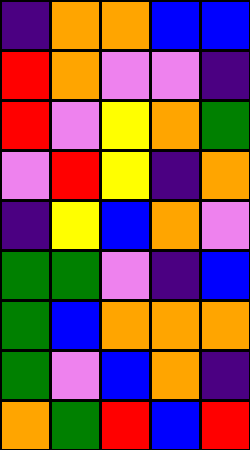[["indigo", "orange", "orange", "blue", "blue"], ["red", "orange", "violet", "violet", "indigo"], ["red", "violet", "yellow", "orange", "green"], ["violet", "red", "yellow", "indigo", "orange"], ["indigo", "yellow", "blue", "orange", "violet"], ["green", "green", "violet", "indigo", "blue"], ["green", "blue", "orange", "orange", "orange"], ["green", "violet", "blue", "orange", "indigo"], ["orange", "green", "red", "blue", "red"]]